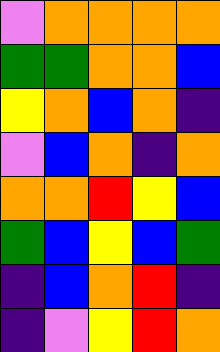[["violet", "orange", "orange", "orange", "orange"], ["green", "green", "orange", "orange", "blue"], ["yellow", "orange", "blue", "orange", "indigo"], ["violet", "blue", "orange", "indigo", "orange"], ["orange", "orange", "red", "yellow", "blue"], ["green", "blue", "yellow", "blue", "green"], ["indigo", "blue", "orange", "red", "indigo"], ["indigo", "violet", "yellow", "red", "orange"]]